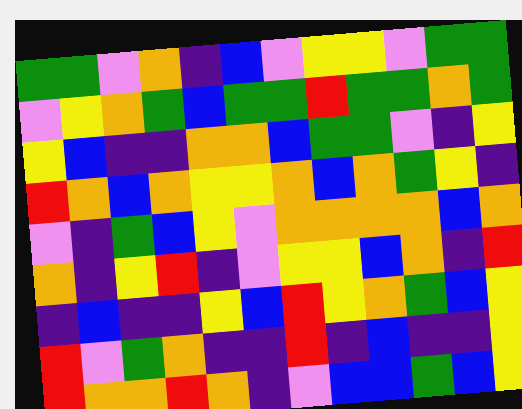[["green", "green", "violet", "orange", "indigo", "blue", "violet", "yellow", "yellow", "violet", "green", "green"], ["violet", "yellow", "orange", "green", "blue", "green", "green", "red", "green", "green", "orange", "green"], ["yellow", "blue", "indigo", "indigo", "orange", "orange", "blue", "green", "green", "violet", "indigo", "yellow"], ["red", "orange", "blue", "orange", "yellow", "yellow", "orange", "blue", "orange", "green", "yellow", "indigo"], ["violet", "indigo", "green", "blue", "yellow", "violet", "orange", "orange", "orange", "orange", "blue", "orange"], ["orange", "indigo", "yellow", "red", "indigo", "violet", "yellow", "yellow", "blue", "orange", "indigo", "red"], ["indigo", "blue", "indigo", "indigo", "yellow", "blue", "red", "yellow", "orange", "green", "blue", "yellow"], ["red", "violet", "green", "orange", "indigo", "indigo", "red", "indigo", "blue", "indigo", "indigo", "yellow"], ["red", "orange", "orange", "red", "orange", "indigo", "violet", "blue", "blue", "green", "blue", "yellow"]]